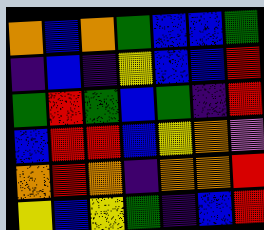[["orange", "blue", "orange", "green", "blue", "blue", "green"], ["indigo", "blue", "indigo", "yellow", "blue", "blue", "red"], ["green", "red", "green", "blue", "green", "indigo", "red"], ["blue", "red", "red", "blue", "yellow", "orange", "violet"], ["orange", "red", "orange", "indigo", "orange", "orange", "red"], ["yellow", "blue", "yellow", "green", "indigo", "blue", "red"]]